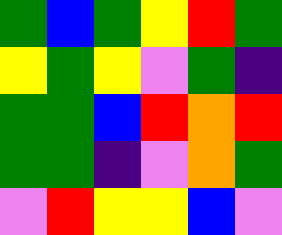[["green", "blue", "green", "yellow", "red", "green"], ["yellow", "green", "yellow", "violet", "green", "indigo"], ["green", "green", "blue", "red", "orange", "red"], ["green", "green", "indigo", "violet", "orange", "green"], ["violet", "red", "yellow", "yellow", "blue", "violet"]]